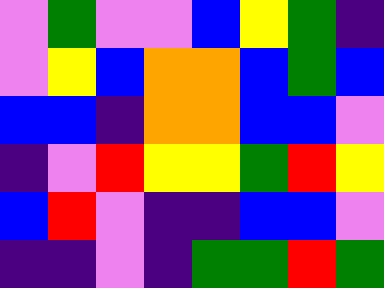[["violet", "green", "violet", "violet", "blue", "yellow", "green", "indigo"], ["violet", "yellow", "blue", "orange", "orange", "blue", "green", "blue"], ["blue", "blue", "indigo", "orange", "orange", "blue", "blue", "violet"], ["indigo", "violet", "red", "yellow", "yellow", "green", "red", "yellow"], ["blue", "red", "violet", "indigo", "indigo", "blue", "blue", "violet"], ["indigo", "indigo", "violet", "indigo", "green", "green", "red", "green"]]